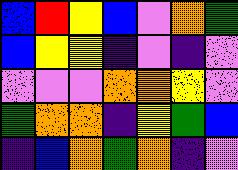[["blue", "red", "yellow", "blue", "violet", "orange", "green"], ["blue", "yellow", "yellow", "indigo", "violet", "indigo", "violet"], ["violet", "violet", "violet", "orange", "orange", "yellow", "violet"], ["green", "orange", "orange", "indigo", "yellow", "green", "blue"], ["indigo", "blue", "orange", "green", "orange", "indigo", "violet"]]